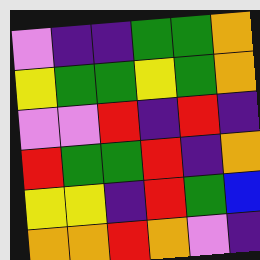[["violet", "indigo", "indigo", "green", "green", "orange"], ["yellow", "green", "green", "yellow", "green", "orange"], ["violet", "violet", "red", "indigo", "red", "indigo"], ["red", "green", "green", "red", "indigo", "orange"], ["yellow", "yellow", "indigo", "red", "green", "blue"], ["orange", "orange", "red", "orange", "violet", "indigo"]]